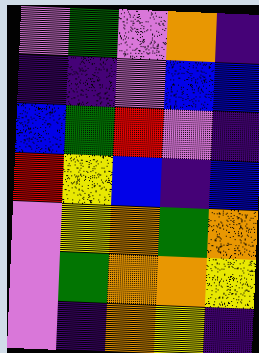[["violet", "green", "violet", "orange", "indigo"], ["indigo", "indigo", "violet", "blue", "blue"], ["blue", "green", "red", "violet", "indigo"], ["red", "yellow", "blue", "indigo", "blue"], ["violet", "yellow", "orange", "green", "orange"], ["violet", "green", "orange", "orange", "yellow"], ["violet", "indigo", "orange", "yellow", "indigo"]]